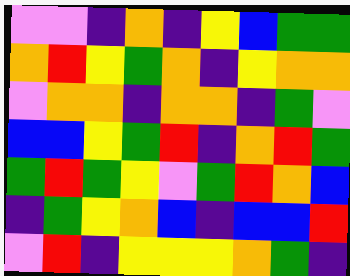[["violet", "violet", "indigo", "orange", "indigo", "yellow", "blue", "green", "green"], ["orange", "red", "yellow", "green", "orange", "indigo", "yellow", "orange", "orange"], ["violet", "orange", "orange", "indigo", "orange", "orange", "indigo", "green", "violet"], ["blue", "blue", "yellow", "green", "red", "indigo", "orange", "red", "green"], ["green", "red", "green", "yellow", "violet", "green", "red", "orange", "blue"], ["indigo", "green", "yellow", "orange", "blue", "indigo", "blue", "blue", "red"], ["violet", "red", "indigo", "yellow", "yellow", "yellow", "orange", "green", "indigo"]]